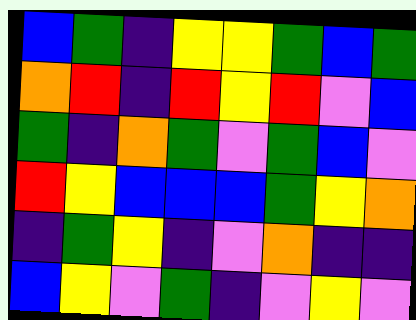[["blue", "green", "indigo", "yellow", "yellow", "green", "blue", "green"], ["orange", "red", "indigo", "red", "yellow", "red", "violet", "blue"], ["green", "indigo", "orange", "green", "violet", "green", "blue", "violet"], ["red", "yellow", "blue", "blue", "blue", "green", "yellow", "orange"], ["indigo", "green", "yellow", "indigo", "violet", "orange", "indigo", "indigo"], ["blue", "yellow", "violet", "green", "indigo", "violet", "yellow", "violet"]]